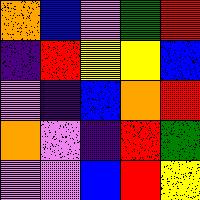[["orange", "blue", "violet", "green", "red"], ["indigo", "red", "yellow", "yellow", "blue"], ["violet", "indigo", "blue", "orange", "red"], ["orange", "violet", "indigo", "red", "green"], ["violet", "violet", "blue", "red", "yellow"]]